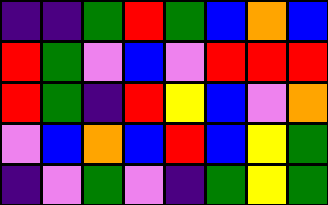[["indigo", "indigo", "green", "red", "green", "blue", "orange", "blue"], ["red", "green", "violet", "blue", "violet", "red", "red", "red"], ["red", "green", "indigo", "red", "yellow", "blue", "violet", "orange"], ["violet", "blue", "orange", "blue", "red", "blue", "yellow", "green"], ["indigo", "violet", "green", "violet", "indigo", "green", "yellow", "green"]]